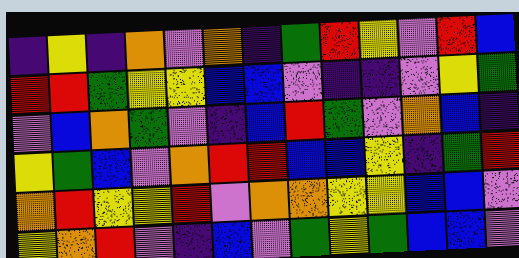[["indigo", "yellow", "indigo", "orange", "violet", "orange", "indigo", "green", "red", "yellow", "violet", "red", "blue"], ["red", "red", "green", "yellow", "yellow", "blue", "blue", "violet", "indigo", "indigo", "violet", "yellow", "green"], ["violet", "blue", "orange", "green", "violet", "indigo", "blue", "red", "green", "violet", "orange", "blue", "indigo"], ["yellow", "green", "blue", "violet", "orange", "red", "red", "blue", "blue", "yellow", "indigo", "green", "red"], ["orange", "red", "yellow", "yellow", "red", "violet", "orange", "orange", "yellow", "yellow", "blue", "blue", "violet"], ["yellow", "orange", "red", "violet", "indigo", "blue", "violet", "green", "yellow", "green", "blue", "blue", "violet"]]